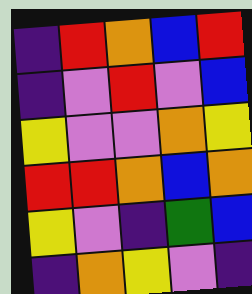[["indigo", "red", "orange", "blue", "red"], ["indigo", "violet", "red", "violet", "blue"], ["yellow", "violet", "violet", "orange", "yellow"], ["red", "red", "orange", "blue", "orange"], ["yellow", "violet", "indigo", "green", "blue"], ["indigo", "orange", "yellow", "violet", "indigo"]]